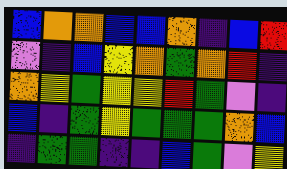[["blue", "orange", "orange", "blue", "blue", "orange", "indigo", "blue", "red"], ["violet", "indigo", "blue", "yellow", "orange", "green", "orange", "red", "indigo"], ["orange", "yellow", "green", "yellow", "yellow", "red", "green", "violet", "indigo"], ["blue", "indigo", "green", "yellow", "green", "green", "green", "orange", "blue"], ["indigo", "green", "green", "indigo", "indigo", "blue", "green", "violet", "yellow"]]